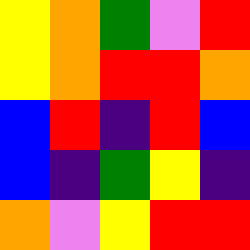[["yellow", "orange", "green", "violet", "red"], ["yellow", "orange", "red", "red", "orange"], ["blue", "red", "indigo", "red", "blue"], ["blue", "indigo", "green", "yellow", "indigo"], ["orange", "violet", "yellow", "red", "red"]]